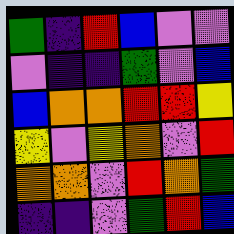[["green", "indigo", "red", "blue", "violet", "violet"], ["violet", "indigo", "indigo", "green", "violet", "blue"], ["blue", "orange", "orange", "red", "red", "yellow"], ["yellow", "violet", "yellow", "orange", "violet", "red"], ["orange", "orange", "violet", "red", "orange", "green"], ["indigo", "indigo", "violet", "green", "red", "blue"]]